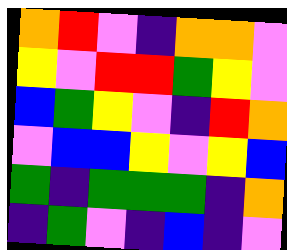[["orange", "red", "violet", "indigo", "orange", "orange", "violet"], ["yellow", "violet", "red", "red", "green", "yellow", "violet"], ["blue", "green", "yellow", "violet", "indigo", "red", "orange"], ["violet", "blue", "blue", "yellow", "violet", "yellow", "blue"], ["green", "indigo", "green", "green", "green", "indigo", "orange"], ["indigo", "green", "violet", "indigo", "blue", "indigo", "violet"]]